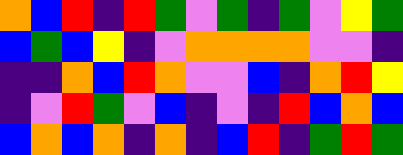[["orange", "blue", "red", "indigo", "red", "green", "violet", "green", "indigo", "green", "violet", "yellow", "green"], ["blue", "green", "blue", "yellow", "indigo", "violet", "orange", "orange", "orange", "orange", "violet", "violet", "indigo"], ["indigo", "indigo", "orange", "blue", "red", "orange", "violet", "violet", "blue", "indigo", "orange", "red", "yellow"], ["indigo", "violet", "red", "green", "violet", "blue", "indigo", "violet", "indigo", "red", "blue", "orange", "blue"], ["blue", "orange", "blue", "orange", "indigo", "orange", "indigo", "blue", "red", "indigo", "green", "red", "green"]]